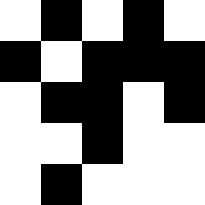[["white", "black", "white", "black", "white"], ["black", "white", "black", "black", "black"], ["white", "black", "black", "white", "black"], ["white", "white", "black", "white", "white"], ["white", "black", "white", "white", "white"]]